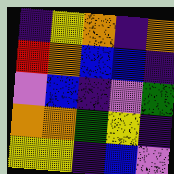[["indigo", "yellow", "orange", "indigo", "orange"], ["red", "orange", "blue", "blue", "indigo"], ["violet", "blue", "indigo", "violet", "green"], ["orange", "orange", "green", "yellow", "indigo"], ["yellow", "yellow", "indigo", "blue", "violet"]]